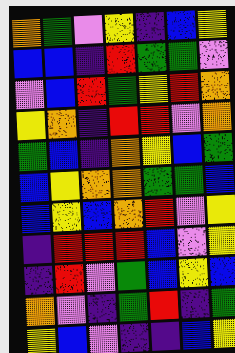[["orange", "green", "violet", "yellow", "indigo", "blue", "yellow"], ["blue", "blue", "indigo", "red", "green", "green", "violet"], ["violet", "blue", "red", "green", "yellow", "red", "orange"], ["yellow", "orange", "indigo", "red", "red", "violet", "orange"], ["green", "blue", "indigo", "orange", "yellow", "blue", "green"], ["blue", "yellow", "orange", "orange", "green", "green", "blue"], ["blue", "yellow", "blue", "orange", "red", "violet", "yellow"], ["indigo", "red", "red", "red", "blue", "violet", "yellow"], ["indigo", "red", "violet", "green", "blue", "yellow", "blue"], ["orange", "violet", "indigo", "green", "red", "indigo", "green"], ["yellow", "blue", "violet", "indigo", "indigo", "blue", "yellow"]]